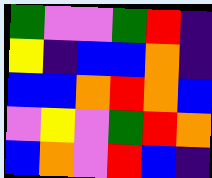[["green", "violet", "violet", "green", "red", "indigo"], ["yellow", "indigo", "blue", "blue", "orange", "indigo"], ["blue", "blue", "orange", "red", "orange", "blue"], ["violet", "yellow", "violet", "green", "red", "orange"], ["blue", "orange", "violet", "red", "blue", "indigo"]]